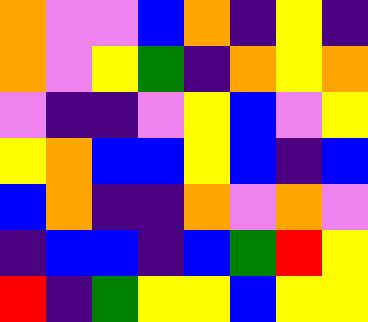[["orange", "violet", "violet", "blue", "orange", "indigo", "yellow", "indigo"], ["orange", "violet", "yellow", "green", "indigo", "orange", "yellow", "orange"], ["violet", "indigo", "indigo", "violet", "yellow", "blue", "violet", "yellow"], ["yellow", "orange", "blue", "blue", "yellow", "blue", "indigo", "blue"], ["blue", "orange", "indigo", "indigo", "orange", "violet", "orange", "violet"], ["indigo", "blue", "blue", "indigo", "blue", "green", "red", "yellow"], ["red", "indigo", "green", "yellow", "yellow", "blue", "yellow", "yellow"]]